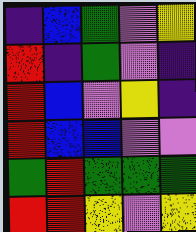[["indigo", "blue", "green", "violet", "yellow"], ["red", "indigo", "green", "violet", "indigo"], ["red", "blue", "violet", "yellow", "indigo"], ["red", "blue", "blue", "violet", "violet"], ["green", "red", "green", "green", "green"], ["red", "red", "yellow", "violet", "yellow"]]